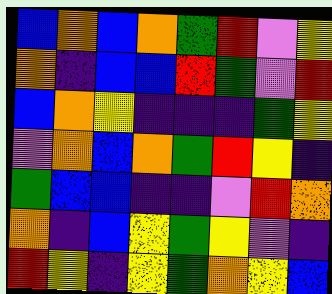[["blue", "orange", "blue", "orange", "green", "red", "violet", "yellow"], ["orange", "indigo", "blue", "blue", "red", "green", "violet", "red"], ["blue", "orange", "yellow", "indigo", "indigo", "indigo", "green", "yellow"], ["violet", "orange", "blue", "orange", "green", "red", "yellow", "indigo"], ["green", "blue", "blue", "indigo", "indigo", "violet", "red", "orange"], ["orange", "indigo", "blue", "yellow", "green", "yellow", "violet", "indigo"], ["red", "yellow", "indigo", "yellow", "green", "orange", "yellow", "blue"]]